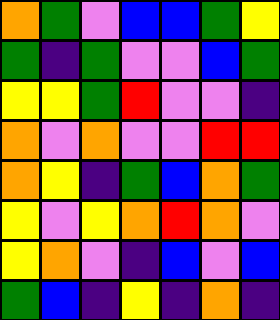[["orange", "green", "violet", "blue", "blue", "green", "yellow"], ["green", "indigo", "green", "violet", "violet", "blue", "green"], ["yellow", "yellow", "green", "red", "violet", "violet", "indigo"], ["orange", "violet", "orange", "violet", "violet", "red", "red"], ["orange", "yellow", "indigo", "green", "blue", "orange", "green"], ["yellow", "violet", "yellow", "orange", "red", "orange", "violet"], ["yellow", "orange", "violet", "indigo", "blue", "violet", "blue"], ["green", "blue", "indigo", "yellow", "indigo", "orange", "indigo"]]